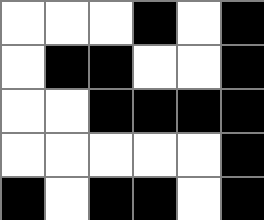[["white", "white", "white", "black", "white", "black"], ["white", "black", "black", "white", "white", "black"], ["white", "white", "black", "black", "black", "black"], ["white", "white", "white", "white", "white", "black"], ["black", "white", "black", "black", "white", "black"]]